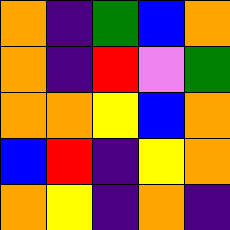[["orange", "indigo", "green", "blue", "orange"], ["orange", "indigo", "red", "violet", "green"], ["orange", "orange", "yellow", "blue", "orange"], ["blue", "red", "indigo", "yellow", "orange"], ["orange", "yellow", "indigo", "orange", "indigo"]]